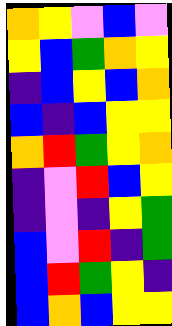[["orange", "yellow", "violet", "blue", "violet"], ["yellow", "blue", "green", "orange", "yellow"], ["indigo", "blue", "yellow", "blue", "orange"], ["blue", "indigo", "blue", "yellow", "yellow"], ["orange", "red", "green", "yellow", "orange"], ["indigo", "violet", "red", "blue", "yellow"], ["indigo", "violet", "indigo", "yellow", "green"], ["blue", "violet", "red", "indigo", "green"], ["blue", "red", "green", "yellow", "indigo"], ["blue", "orange", "blue", "yellow", "yellow"]]